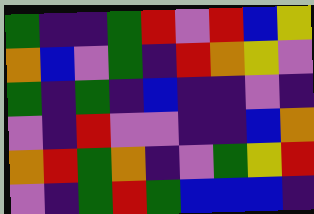[["green", "indigo", "indigo", "green", "red", "violet", "red", "blue", "yellow"], ["orange", "blue", "violet", "green", "indigo", "red", "orange", "yellow", "violet"], ["green", "indigo", "green", "indigo", "blue", "indigo", "indigo", "violet", "indigo"], ["violet", "indigo", "red", "violet", "violet", "indigo", "indigo", "blue", "orange"], ["orange", "red", "green", "orange", "indigo", "violet", "green", "yellow", "red"], ["violet", "indigo", "green", "red", "green", "blue", "blue", "blue", "indigo"]]